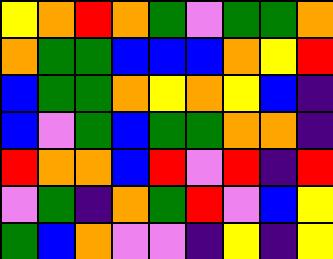[["yellow", "orange", "red", "orange", "green", "violet", "green", "green", "orange"], ["orange", "green", "green", "blue", "blue", "blue", "orange", "yellow", "red"], ["blue", "green", "green", "orange", "yellow", "orange", "yellow", "blue", "indigo"], ["blue", "violet", "green", "blue", "green", "green", "orange", "orange", "indigo"], ["red", "orange", "orange", "blue", "red", "violet", "red", "indigo", "red"], ["violet", "green", "indigo", "orange", "green", "red", "violet", "blue", "yellow"], ["green", "blue", "orange", "violet", "violet", "indigo", "yellow", "indigo", "yellow"]]